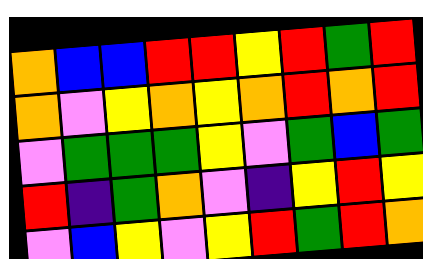[["orange", "blue", "blue", "red", "red", "yellow", "red", "green", "red"], ["orange", "violet", "yellow", "orange", "yellow", "orange", "red", "orange", "red"], ["violet", "green", "green", "green", "yellow", "violet", "green", "blue", "green"], ["red", "indigo", "green", "orange", "violet", "indigo", "yellow", "red", "yellow"], ["violet", "blue", "yellow", "violet", "yellow", "red", "green", "red", "orange"]]